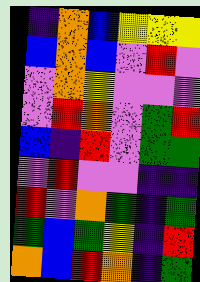[["indigo", "orange", "blue", "yellow", "yellow", "yellow"], ["blue", "orange", "blue", "violet", "red", "violet"], ["violet", "orange", "yellow", "violet", "violet", "violet"], ["violet", "red", "orange", "violet", "green", "red"], ["blue", "indigo", "red", "violet", "green", "green"], ["violet", "red", "violet", "violet", "indigo", "indigo"], ["red", "violet", "orange", "green", "indigo", "green"], ["green", "blue", "green", "yellow", "indigo", "red"], ["orange", "blue", "red", "orange", "indigo", "green"]]